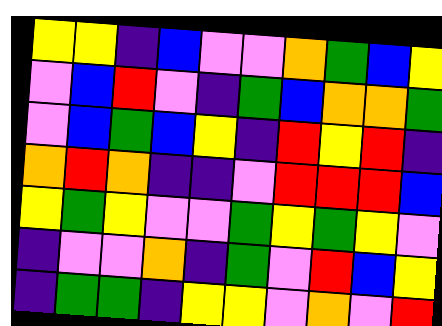[["yellow", "yellow", "indigo", "blue", "violet", "violet", "orange", "green", "blue", "yellow"], ["violet", "blue", "red", "violet", "indigo", "green", "blue", "orange", "orange", "green"], ["violet", "blue", "green", "blue", "yellow", "indigo", "red", "yellow", "red", "indigo"], ["orange", "red", "orange", "indigo", "indigo", "violet", "red", "red", "red", "blue"], ["yellow", "green", "yellow", "violet", "violet", "green", "yellow", "green", "yellow", "violet"], ["indigo", "violet", "violet", "orange", "indigo", "green", "violet", "red", "blue", "yellow"], ["indigo", "green", "green", "indigo", "yellow", "yellow", "violet", "orange", "violet", "red"]]